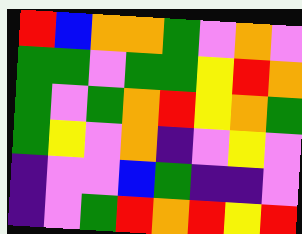[["red", "blue", "orange", "orange", "green", "violet", "orange", "violet"], ["green", "green", "violet", "green", "green", "yellow", "red", "orange"], ["green", "violet", "green", "orange", "red", "yellow", "orange", "green"], ["green", "yellow", "violet", "orange", "indigo", "violet", "yellow", "violet"], ["indigo", "violet", "violet", "blue", "green", "indigo", "indigo", "violet"], ["indigo", "violet", "green", "red", "orange", "red", "yellow", "red"]]